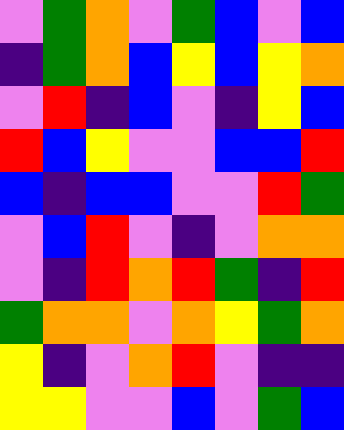[["violet", "green", "orange", "violet", "green", "blue", "violet", "blue"], ["indigo", "green", "orange", "blue", "yellow", "blue", "yellow", "orange"], ["violet", "red", "indigo", "blue", "violet", "indigo", "yellow", "blue"], ["red", "blue", "yellow", "violet", "violet", "blue", "blue", "red"], ["blue", "indigo", "blue", "blue", "violet", "violet", "red", "green"], ["violet", "blue", "red", "violet", "indigo", "violet", "orange", "orange"], ["violet", "indigo", "red", "orange", "red", "green", "indigo", "red"], ["green", "orange", "orange", "violet", "orange", "yellow", "green", "orange"], ["yellow", "indigo", "violet", "orange", "red", "violet", "indigo", "indigo"], ["yellow", "yellow", "violet", "violet", "blue", "violet", "green", "blue"]]